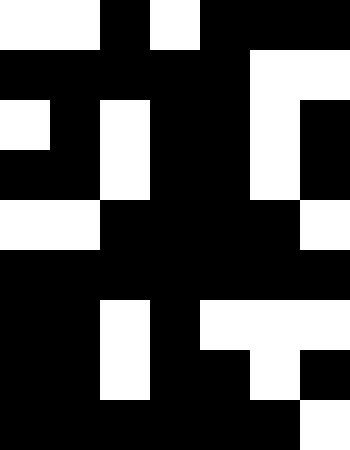[["white", "white", "black", "white", "black", "black", "black"], ["black", "black", "black", "black", "black", "white", "white"], ["white", "black", "white", "black", "black", "white", "black"], ["black", "black", "white", "black", "black", "white", "black"], ["white", "white", "black", "black", "black", "black", "white"], ["black", "black", "black", "black", "black", "black", "black"], ["black", "black", "white", "black", "white", "white", "white"], ["black", "black", "white", "black", "black", "white", "black"], ["black", "black", "black", "black", "black", "black", "white"]]